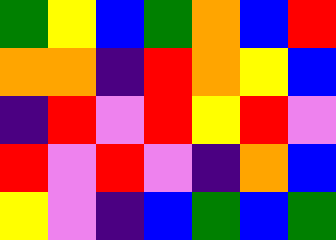[["green", "yellow", "blue", "green", "orange", "blue", "red"], ["orange", "orange", "indigo", "red", "orange", "yellow", "blue"], ["indigo", "red", "violet", "red", "yellow", "red", "violet"], ["red", "violet", "red", "violet", "indigo", "orange", "blue"], ["yellow", "violet", "indigo", "blue", "green", "blue", "green"]]